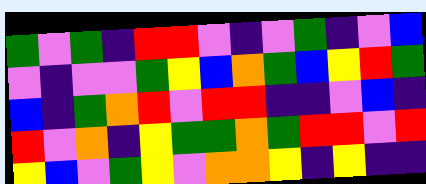[["green", "violet", "green", "indigo", "red", "red", "violet", "indigo", "violet", "green", "indigo", "violet", "blue"], ["violet", "indigo", "violet", "violet", "green", "yellow", "blue", "orange", "green", "blue", "yellow", "red", "green"], ["blue", "indigo", "green", "orange", "red", "violet", "red", "red", "indigo", "indigo", "violet", "blue", "indigo"], ["red", "violet", "orange", "indigo", "yellow", "green", "green", "orange", "green", "red", "red", "violet", "red"], ["yellow", "blue", "violet", "green", "yellow", "violet", "orange", "orange", "yellow", "indigo", "yellow", "indigo", "indigo"]]